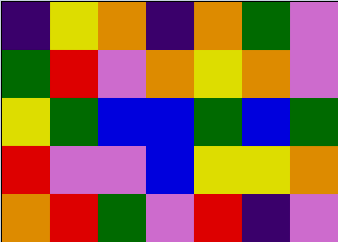[["indigo", "yellow", "orange", "indigo", "orange", "green", "violet"], ["green", "red", "violet", "orange", "yellow", "orange", "violet"], ["yellow", "green", "blue", "blue", "green", "blue", "green"], ["red", "violet", "violet", "blue", "yellow", "yellow", "orange"], ["orange", "red", "green", "violet", "red", "indigo", "violet"]]